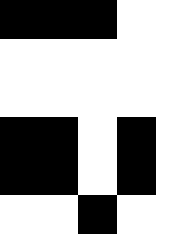[["black", "black", "black", "white", "white"], ["white", "white", "white", "white", "white"], ["white", "white", "white", "white", "white"], ["black", "black", "white", "black", "white"], ["black", "black", "white", "black", "white"], ["white", "white", "black", "white", "white"]]